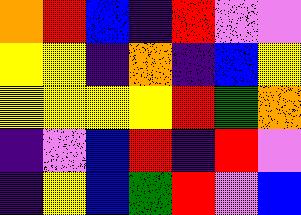[["orange", "red", "blue", "indigo", "red", "violet", "violet"], ["yellow", "yellow", "indigo", "orange", "indigo", "blue", "yellow"], ["yellow", "yellow", "yellow", "yellow", "red", "green", "orange"], ["indigo", "violet", "blue", "red", "indigo", "red", "violet"], ["indigo", "yellow", "blue", "green", "red", "violet", "blue"]]